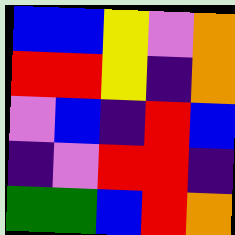[["blue", "blue", "yellow", "violet", "orange"], ["red", "red", "yellow", "indigo", "orange"], ["violet", "blue", "indigo", "red", "blue"], ["indigo", "violet", "red", "red", "indigo"], ["green", "green", "blue", "red", "orange"]]